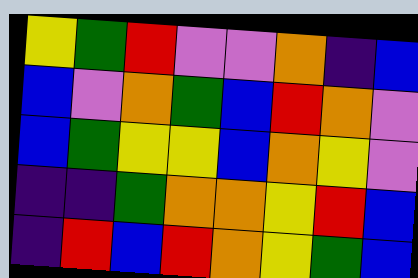[["yellow", "green", "red", "violet", "violet", "orange", "indigo", "blue"], ["blue", "violet", "orange", "green", "blue", "red", "orange", "violet"], ["blue", "green", "yellow", "yellow", "blue", "orange", "yellow", "violet"], ["indigo", "indigo", "green", "orange", "orange", "yellow", "red", "blue"], ["indigo", "red", "blue", "red", "orange", "yellow", "green", "blue"]]